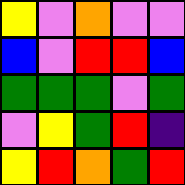[["yellow", "violet", "orange", "violet", "violet"], ["blue", "violet", "red", "red", "blue"], ["green", "green", "green", "violet", "green"], ["violet", "yellow", "green", "red", "indigo"], ["yellow", "red", "orange", "green", "red"]]